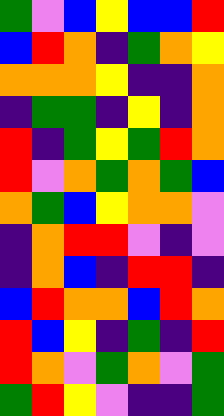[["green", "violet", "blue", "yellow", "blue", "blue", "red"], ["blue", "red", "orange", "indigo", "green", "orange", "yellow"], ["orange", "orange", "orange", "yellow", "indigo", "indigo", "orange"], ["indigo", "green", "green", "indigo", "yellow", "indigo", "orange"], ["red", "indigo", "green", "yellow", "green", "red", "orange"], ["red", "violet", "orange", "green", "orange", "green", "blue"], ["orange", "green", "blue", "yellow", "orange", "orange", "violet"], ["indigo", "orange", "red", "red", "violet", "indigo", "violet"], ["indigo", "orange", "blue", "indigo", "red", "red", "indigo"], ["blue", "red", "orange", "orange", "blue", "red", "orange"], ["red", "blue", "yellow", "indigo", "green", "indigo", "red"], ["red", "orange", "violet", "green", "orange", "violet", "green"], ["green", "red", "yellow", "violet", "indigo", "indigo", "green"]]